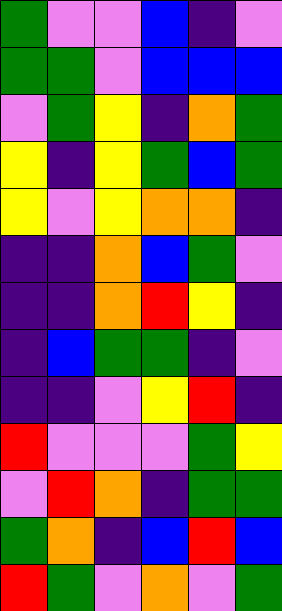[["green", "violet", "violet", "blue", "indigo", "violet"], ["green", "green", "violet", "blue", "blue", "blue"], ["violet", "green", "yellow", "indigo", "orange", "green"], ["yellow", "indigo", "yellow", "green", "blue", "green"], ["yellow", "violet", "yellow", "orange", "orange", "indigo"], ["indigo", "indigo", "orange", "blue", "green", "violet"], ["indigo", "indigo", "orange", "red", "yellow", "indigo"], ["indigo", "blue", "green", "green", "indigo", "violet"], ["indigo", "indigo", "violet", "yellow", "red", "indigo"], ["red", "violet", "violet", "violet", "green", "yellow"], ["violet", "red", "orange", "indigo", "green", "green"], ["green", "orange", "indigo", "blue", "red", "blue"], ["red", "green", "violet", "orange", "violet", "green"]]